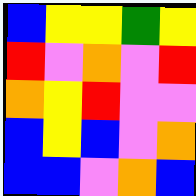[["blue", "yellow", "yellow", "green", "yellow"], ["red", "violet", "orange", "violet", "red"], ["orange", "yellow", "red", "violet", "violet"], ["blue", "yellow", "blue", "violet", "orange"], ["blue", "blue", "violet", "orange", "blue"]]